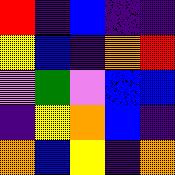[["red", "indigo", "blue", "indigo", "indigo"], ["yellow", "blue", "indigo", "orange", "red"], ["violet", "green", "violet", "blue", "blue"], ["indigo", "yellow", "orange", "blue", "indigo"], ["orange", "blue", "yellow", "indigo", "orange"]]